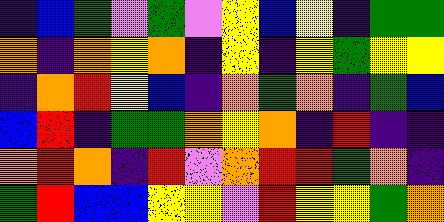[["indigo", "blue", "green", "violet", "green", "violet", "yellow", "blue", "yellow", "indigo", "green", "green"], ["orange", "indigo", "orange", "yellow", "orange", "indigo", "yellow", "indigo", "yellow", "green", "yellow", "yellow"], ["indigo", "orange", "red", "yellow", "blue", "indigo", "orange", "green", "orange", "indigo", "green", "blue"], ["blue", "red", "indigo", "green", "green", "orange", "yellow", "orange", "indigo", "red", "indigo", "indigo"], ["orange", "red", "orange", "indigo", "red", "violet", "orange", "red", "red", "green", "orange", "indigo"], ["green", "red", "blue", "blue", "yellow", "yellow", "violet", "red", "yellow", "yellow", "green", "orange"]]